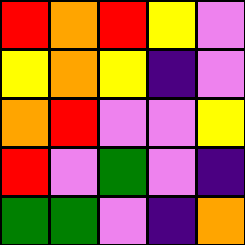[["red", "orange", "red", "yellow", "violet"], ["yellow", "orange", "yellow", "indigo", "violet"], ["orange", "red", "violet", "violet", "yellow"], ["red", "violet", "green", "violet", "indigo"], ["green", "green", "violet", "indigo", "orange"]]